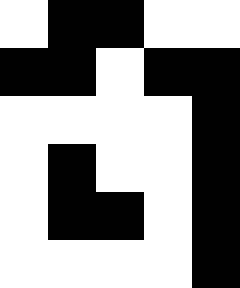[["white", "black", "black", "white", "white"], ["black", "black", "white", "black", "black"], ["white", "white", "white", "white", "black"], ["white", "black", "white", "white", "black"], ["white", "black", "black", "white", "black"], ["white", "white", "white", "white", "black"]]